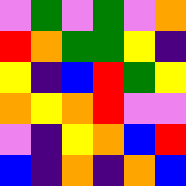[["violet", "green", "violet", "green", "violet", "orange"], ["red", "orange", "green", "green", "yellow", "indigo"], ["yellow", "indigo", "blue", "red", "green", "yellow"], ["orange", "yellow", "orange", "red", "violet", "violet"], ["violet", "indigo", "yellow", "orange", "blue", "red"], ["blue", "indigo", "orange", "indigo", "orange", "blue"]]